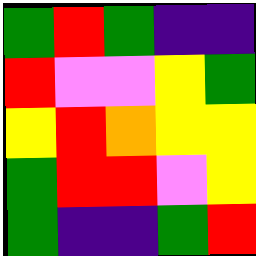[["green", "red", "green", "indigo", "indigo"], ["red", "violet", "violet", "yellow", "green"], ["yellow", "red", "orange", "yellow", "yellow"], ["green", "red", "red", "violet", "yellow"], ["green", "indigo", "indigo", "green", "red"]]